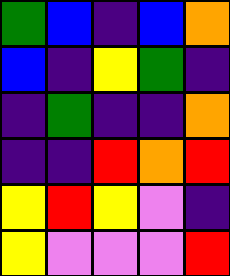[["green", "blue", "indigo", "blue", "orange"], ["blue", "indigo", "yellow", "green", "indigo"], ["indigo", "green", "indigo", "indigo", "orange"], ["indigo", "indigo", "red", "orange", "red"], ["yellow", "red", "yellow", "violet", "indigo"], ["yellow", "violet", "violet", "violet", "red"]]